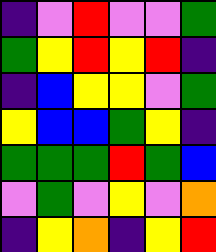[["indigo", "violet", "red", "violet", "violet", "green"], ["green", "yellow", "red", "yellow", "red", "indigo"], ["indigo", "blue", "yellow", "yellow", "violet", "green"], ["yellow", "blue", "blue", "green", "yellow", "indigo"], ["green", "green", "green", "red", "green", "blue"], ["violet", "green", "violet", "yellow", "violet", "orange"], ["indigo", "yellow", "orange", "indigo", "yellow", "red"]]